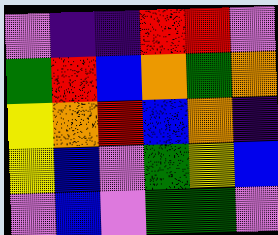[["violet", "indigo", "indigo", "red", "red", "violet"], ["green", "red", "blue", "orange", "green", "orange"], ["yellow", "orange", "red", "blue", "orange", "indigo"], ["yellow", "blue", "violet", "green", "yellow", "blue"], ["violet", "blue", "violet", "green", "green", "violet"]]